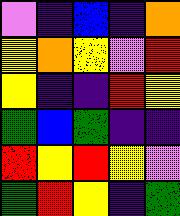[["violet", "indigo", "blue", "indigo", "orange"], ["yellow", "orange", "yellow", "violet", "red"], ["yellow", "indigo", "indigo", "red", "yellow"], ["green", "blue", "green", "indigo", "indigo"], ["red", "yellow", "red", "yellow", "violet"], ["green", "red", "yellow", "indigo", "green"]]